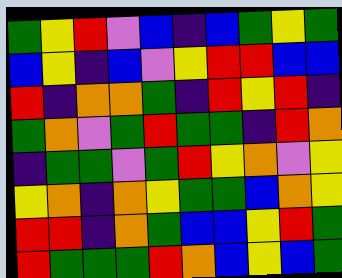[["green", "yellow", "red", "violet", "blue", "indigo", "blue", "green", "yellow", "green"], ["blue", "yellow", "indigo", "blue", "violet", "yellow", "red", "red", "blue", "blue"], ["red", "indigo", "orange", "orange", "green", "indigo", "red", "yellow", "red", "indigo"], ["green", "orange", "violet", "green", "red", "green", "green", "indigo", "red", "orange"], ["indigo", "green", "green", "violet", "green", "red", "yellow", "orange", "violet", "yellow"], ["yellow", "orange", "indigo", "orange", "yellow", "green", "green", "blue", "orange", "yellow"], ["red", "red", "indigo", "orange", "green", "blue", "blue", "yellow", "red", "green"], ["red", "green", "green", "green", "red", "orange", "blue", "yellow", "blue", "green"]]